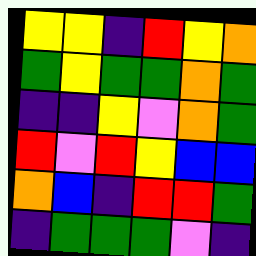[["yellow", "yellow", "indigo", "red", "yellow", "orange"], ["green", "yellow", "green", "green", "orange", "green"], ["indigo", "indigo", "yellow", "violet", "orange", "green"], ["red", "violet", "red", "yellow", "blue", "blue"], ["orange", "blue", "indigo", "red", "red", "green"], ["indigo", "green", "green", "green", "violet", "indigo"]]